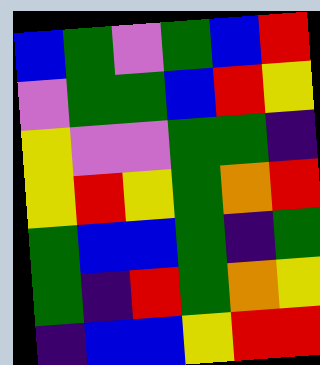[["blue", "green", "violet", "green", "blue", "red"], ["violet", "green", "green", "blue", "red", "yellow"], ["yellow", "violet", "violet", "green", "green", "indigo"], ["yellow", "red", "yellow", "green", "orange", "red"], ["green", "blue", "blue", "green", "indigo", "green"], ["green", "indigo", "red", "green", "orange", "yellow"], ["indigo", "blue", "blue", "yellow", "red", "red"]]